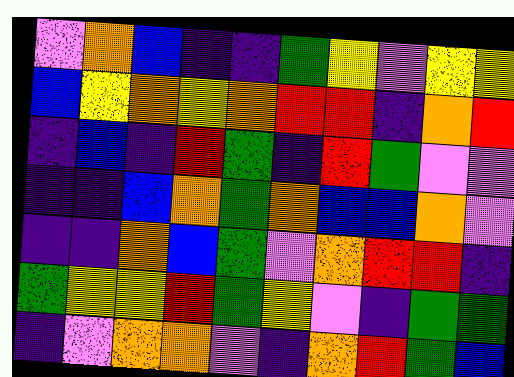[["violet", "orange", "blue", "indigo", "indigo", "green", "yellow", "violet", "yellow", "yellow"], ["blue", "yellow", "orange", "yellow", "orange", "red", "red", "indigo", "orange", "red"], ["indigo", "blue", "indigo", "red", "green", "indigo", "red", "green", "violet", "violet"], ["indigo", "indigo", "blue", "orange", "green", "orange", "blue", "blue", "orange", "violet"], ["indigo", "indigo", "orange", "blue", "green", "violet", "orange", "red", "red", "indigo"], ["green", "yellow", "yellow", "red", "green", "yellow", "violet", "indigo", "green", "green"], ["indigo", "violet", "orange", "orange", "violet", "indigo", "orange", "red", "green", "blue"]]